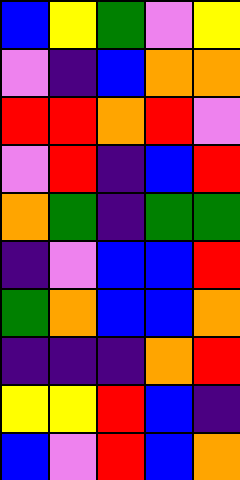[["blue", "yellow", "green", "violet", "yellow"], ["violet", "indigo", "blue", "orange", "orange"], ["red", "red", "orange", "red", "violet"], ["violet", "red", "indigo", "blue", "red"], ["orange", "green", "indigo", "green", "green"], ["indigo", "violet", "blue", "blue", "red"], ["green", "orange", "blue", "blue", "orange"], ["indigo", "indigo", "indigo", "orange", "red"], ["yellow", "yellow", "red", "blue", "indigo"], ["blue", "violet", "red", "blue", "orange"]]